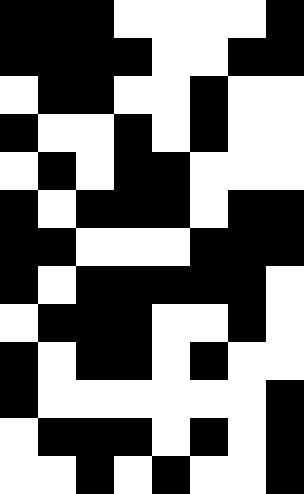[["black", "black", "black", "white", "white", "white", "white", "black"], ["black", "black", "black", "black", "white", "white", "black", "black"], ["white", "black", "black", "white", "white", "black", "white", "white"], ["black", "white", "white", "black", "white", "black", "white", "white"], ["white", "black", "white", "black", "black", "white", "white", "white"], ["black", "white", "black", "black", "black", "white", "black", "black"], ["black", "black", "white", "white", "white", "black", "black", "black"], ["black", "white", "black", "black", "black", "black", "black", "white"], ["white", "black", "black", "black", "white", "white", "black", "white"], ["black", "white", "black", "black", "white", "black", "white", "white"], ["black", "white", "white", "white", "white", "white", "white", "black"], ["white", "black", "black", "black", "white", "black", "white", "black"], ["white", "white", "black", "white", "black", "white", "white", "black"]]